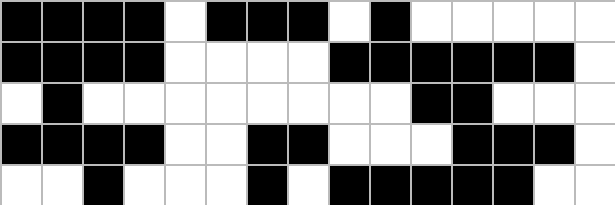[["black", "black", "black", "black", "white", "black", "black", "black", "white", "black", "white", "white", "white", "white", "white"], ["black", "black", "black", "black", "white", "white", "white", "white", "black", "black", "black", "black", "black", "black", "white"], ["white", "black", "white", "white", "white", "white", "white", "white", "white", "white", "black", "black", "white", "white", "white"], ["black", "black", "black", "black", "white", "white", "black", "black", "white", "white", "white", "black", "black", "black", "white"], ["white", "white", "black", "white", "white", "white", "black", "white", "black", "black", "black", "black", "black", "white", "white"]]